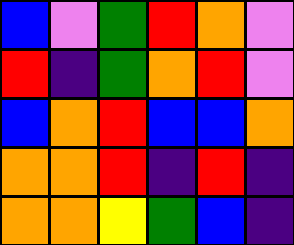[["blue", "violet", "green", "red", "orange", "violet"], ["red", "indigo", "green", "orange", "red", "violet"], ["blue", "orange", "red", "blue", "blue", "orange"], ["orange", "orange", "red", "indigo", "red", "indigo"], ["orange", "orange", "yellow", "green", "blue", "indigo"]]